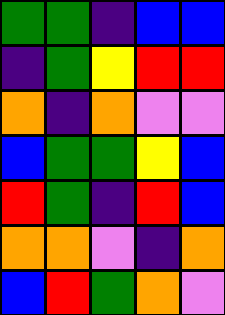[["green", "green", "indigo", "blue", "blue"], ["indigo", "green", "yellow", "red", "red"], ["orange", "indigo", "orange", "violet", "violet"], ["blue", "green", "green", "yellow", "blue"], ["red", "green", "indigo", "red", "blue"], ["orange", "orange", "violet", "indigo", "orange"], ["blue", "red", "green", "orange", "violet"]]